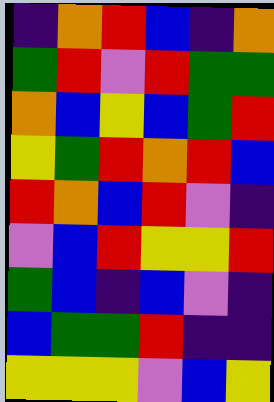[["indigo", "orange", "red", "blue", "indigo", "orange"], ["green", "red", "violet", "red", "green", "green"], ["orange", "blue", "yellow", "blue", "green", "red"], ["yellow", "green", "red", "orange", "red", "blue"], ["red", "orange", "blue", "red", "violet", "indigo"], ["violet", "blue", "red", "yellow", "yellow", "red"], ["green", "blue", "indigo", "blue", "violet", "indigo"], ["blue", "green", "green", "red", "indigo", "indigo"], ["yellow", "yellow", "yellow", "violet", "blue", "yellow"]]